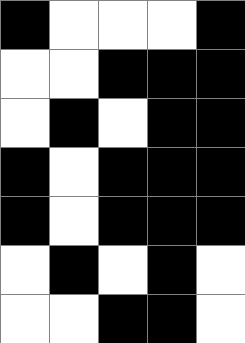[["black", "white", "white", "white", "black"], ["white", "white", "black", "black", "black"], ["white", "black", "white", "black", "black"], ["black", "white", "black", "black", "black"], ["black", "white", "black", "black", "black"], ["white", "black", "white", "black", "white"], ["white", "white", "black", "black", "white"]]